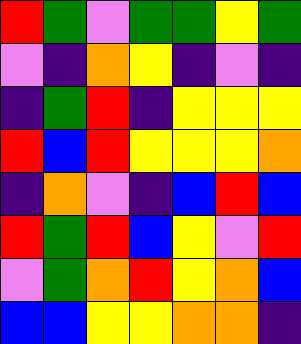[["red", "green", "violet", "green", "green", "yellow", "green"], ["violet", "indigo", "orange", "yellow", "indigo", "violet", "indigo"], ["indigo", "green", "red", "indigo", "yellow", "yellow", "yellow"], ["red", "blue", "red", "yellow", "yellow", "yellow", "orange"], ["indigo", "orange", "violet", "indigo", "blue", "red", "blue"], ["red", "green", "red", "blue", "yellow", "violet", "red"], ["violet", "green", "orange", "red", "yellow", "orange", "blue"], ["blue", "blue", "yellow", "yellow", "orange", "orange", "indigo"]]